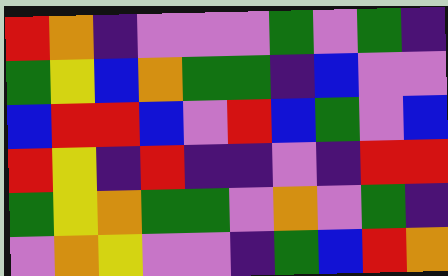[["red", "orange", "indigo", "violet", "violet", "violet", "green", "violet", "green", "indigo"], ["green", "yellow", "blue", "orange", "green", "green", "indigo", "blue", "violet", "violet"], ["blue", "red", "red", "blue", "violet", "red", "blue", "green", "violet", "blue"], ["red", "yellow", "indigo", "red", "indigo", "indigo", "violet", "indigo", "red", "red"], ["green", "yellow", "orange", "green", "green", "violet", "orange", "violet", "green", "indigo"], ["violet", "orange", "yellow", "violet", "violet", "indigo", "green", "blue", "red", "orange"]]